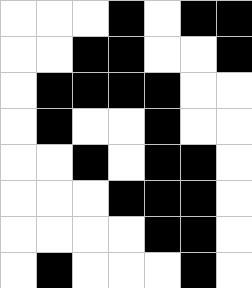[["white", "white", "white", "black", "white", "black", "black"], ["white", "white", "black", "black", "white", "white", "black"], ["white", "black", "black", "black", "black", "white", "white"], ["white", "black", "white", "white", "black", "white", "white"], ["white", "white", "black", "white", "black", "black", "white"], ["white", "white", "white", "black", "black", "black", "white"], ["white", "white", "white", "white", "black", "black", "white"], ["white", "black", "white", "white", "white", "black", "white"]]